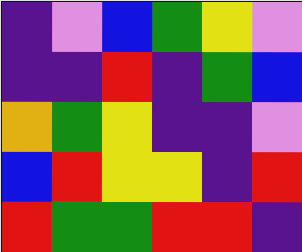[["indigo", "violet", "blue", "green", "yellow", "violet"], ["indigo", "indigo", "red", "indigo", "green", "blue"], ["orange", "green", "yellow", "indigo", "indigo", "violet"], ["blue", "red", "yellow", "yellow", "indigo", "red"], ["red", "green", "green", "red", "red", "indigo"]]